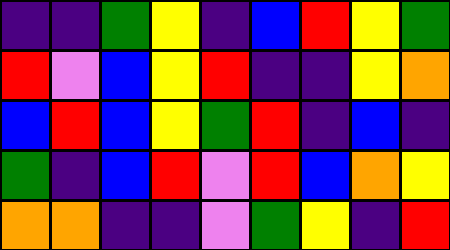[["indigo", "indigo", "green", "yellow", "indigo", "blue", "red", "yellow", "green"], ["red", "violet", "blue", "yellow", "red", "indigo", "indigo", "yellow", "orange"], ["blue", "red", "blue", "yellow", "green", "red", "indigo", "blue", "indigo"], ["green", "indigo", "blue", "red", "violet", "red", "blue", "orange", "yellow"], ["orange", "orange", "indigo", "indigo", "violet", "green", "yellow", "indigo", "red"]]